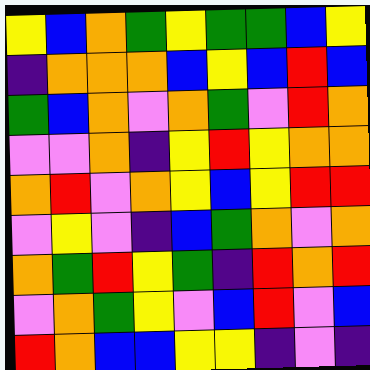[["yellow", "blue", "orange", "green", "yellow", "green", "green", "blue", "yellow"], ["indigo", "orange", "orange", "orange", "blue", "yellow", "blue", "red", "blue"], ["green", "blue", "orange", "violet", "orange", "green", "violet", "red", "orange"], ["violet", "violet", "orange", "indigo", "yellow", "red", "yellow", "orange", "orange"], ["orange", "red", "violet", "orange", "yellow", "blue", "yellow", "red", "red"], ["violet", "yellow", "violet", "indigo", "blue", "green", "orange", "violet", "orange"], ["orange", "green", "red", "yellow", "green", "indigo", "red", "orange", "red"], ["violet", "orange", "green", "yellow", "violet", "blue", "red", "violet", "blue"], ["red", "orange", "blue", "blue", "yellow", "yellow", "indigo", "violet", "indigo"]]